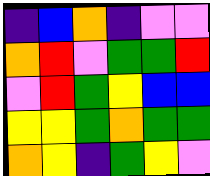[["indigo", "blue", "orange", "indigo", "violet", "violet"], ["orange", "red", "violet", "green", "green", "red"], ["violet", "red", "green", "yellow", "blue", "blue"], ["yellow", "yellow", "green", "orange", "green", "green"], ["orange", "yellow", "indigo", "green", "yellow", "violet"]]